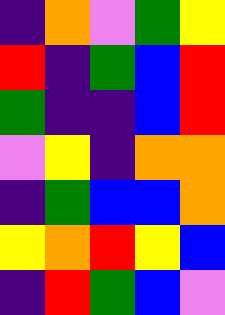[["indigo", "orange", "violet", "green", "yellow"], ["red", "indigo", "green", "blue", "red"], ["green", "indigo", "indigo", "blue", "red"], ["violet", "yellow", "indigo", "orange", "orange"], ["indigo", "green", "blue", "blue", "orange"], ["yellow", "orange", "red", "yellow", "blue"], ["indigo", "red", "green", "blue", "violet"]]